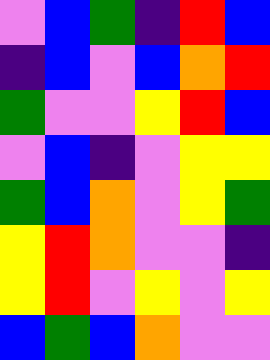[["violet", "blue", "green", "indigo", "red", "blue"], ["indigo", "blue", "violet", "blue", "orange", "red"], ["green", "violet", "violet", "yellow", "red", "blue"], ["violet", "blue", "indigo", "violet", "yellow", "yellow"], ["green", "blue", "orange", "violet", "yellow", "green"], ["yellow", "red", "orange", "violet", "violet", "indigo"], ["yellow", "red", "violet", "yellow", "violet", "yellow"], ["blue", "green", "blue", "orange", "violet", "violet"]]